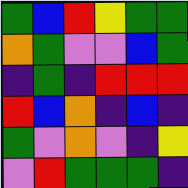[["green", "blue", "red", "yellow", "green", "green"], ["orange", "green", "violet", "violet", "blue", "green"], ["indigo", "green", "indigo", "red", "red", "red"], ["red", "blue", "orange", "indigo", "blue", "indigo"], ["green", "violet", "orange", "violet", "indigo", "yellow"], ["violet", "red", "green", "green", "green", "indigo"]]